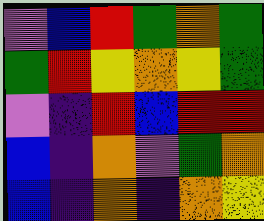[["violet", "blue", "red", "green", "orange", "green"], ["green", "red", "yellow", "orange", "yellow", "green"], ["violet", "indigo", "red", "blue", "red", "red"], ["blue", "indigo", "orange", "violet", "green", "orange"], ["blue", "indigo", "orange", "indigo", "orange", "yellow"]]